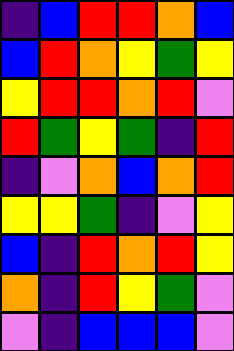[["indigo", "blue", "red", "red", "orange", "blue"], ["blue", "red", "orange", "yellow", "green", "yellow"], ["yellow", "red", "red", "orange", "red", "violet"], ["red", "green", "yellow", "green", "indigo", "red"], ["indigo", "violet", "orange", "blue", "orange", "red"], ["yellow", "yellow", "green", "indigo", "violet", "yellow"], ["blue", "indigo", "red", "orange", "red", "yellow"], ["orange", "indigo", "red", "yellow", "green", "violet"], ["violet", "indigo", "blue", "blue", "blue", "violet"]]